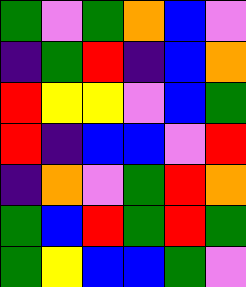[["green", "violet", "green", "orange", "blue", "violet"], ["indigo", "green", "red", "indigo", "blue", "orange"], ["red", "yellow", "yellow", "violet", "blue", "green"], ["red", "indigo", "blue", "blue", "violet", "red"], ["indigo", "orange", "violet", "green", "red", "orange"], ["green", "blue", "red", "green", "red", "green"], ["green", "yellow", "blue", "blue", "green", "violet"]]